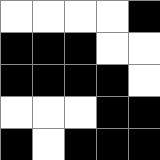[["white", "white", "white", "white", "black"], ["black", "black", "black", "white", "white"], ["black", "black", "black", "black", "white"], ["white", "white", "white", "black", "black"], ["black", "white", "black", "black", "black"]]